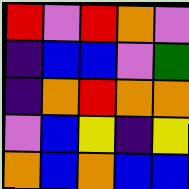[["red", "violet", "red", "orange", "violet"], ["indigo", "blue", "blue", "violet", "green"], ["indigo", "orange", "red", "orange", "orange"], ["violet", "blue", "yellow", "indigo", "yellow"], ["orange", "blue", "orange", "blue", "blue"]]